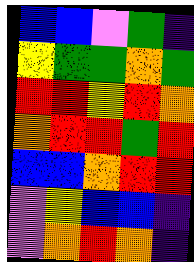[["blue", "blue", "violet", "green", "indigo"], ["yellow", "green", "green", "orange", "green"], ["red", "red", "yellow", "red", "orange"], ["orange", "red", "red", "green", "red"], ["blue", "blue", "orange", "red", "red"], ["violet", "yellow", "blue", "blue", "indigo"], ["violet", "orange", "red", "orange", "indigo"]]